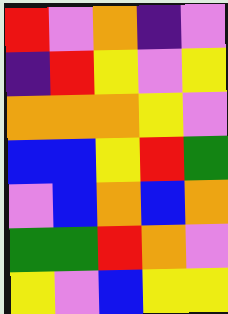[["red", "violet", "orange", "indigo", "violet"], ["indigo", "red", "yellow", "violet", "yellow"], ["orange", "orange", "orange", "yellow", "violet"], ["blue", "blue", "yellow", "red", "green"], ["violet", "blue", "orange", "blue", "orange"], ["green", "green", "red", "orange", "violet"], ["yellow", "violet", "blue", "yellow", "yellow"]]